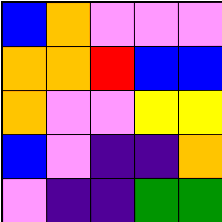[["blue", "orange", "violet", "violet", "violet"], ["orange", "orange", "red", "blue", "blue"], ["orange", "violet", "violet", "yellow", "yellow"], ["blue", "violet", "indigo", "indigo", "orange"], ["violet", "indigo", "indigo", "green", "green"]]